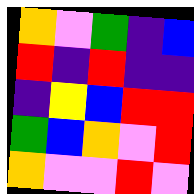[["orange", "violet", "green", "indigo", "blue"], ["red", "indigo", "red", "indigo", "indigo"], ["indigo", "yellow", "blue", "red", "red"], ["green", "blue", "orange", "violet", "red"], ["orange", "violet", "violet", "red", "violet"]]